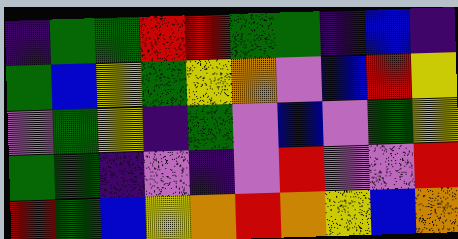[["indigo", "green", "green", "red", "red", "green", "green", "indigo", "blue", "indigo"], ["green", "blue", "yellow", "green", "yellow", "orange", "violet", "blue", "red", "yellow"], ["violet", "green", "yellow", "indigo", "green", "violet", "blue", "violet", "green", "yellow"], ["green", "green", "indigo", "violet", "indigo", "violet", "red", "violet", "violet", "red"], ["red", "green", "blue", "yellow", "orange", "red", "orange", "yellow", "blue", "orange"]]